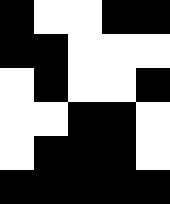[["black", "white", "white", "black", "black"], ["black", "black", "white", "white", "white"], ["white", "black", "white", "white", "black"], ["white", "white", "black", "black", "white"], ["white", "black", "black", "black", "white"], ["black", "black", "black", "black", "black"]]